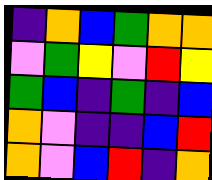[["indigo", "orange", "blue", "green", "orange", "orange"], ["violet", "green", "yellow", "violet", "red", "yellow"], ["green", "blue", "indigo", "green", "indigo", "blue"], ["orange", "violet", "indigo", "indigo", "blue", "red"], ["orange", "violet", "blue", "red", "indigo", "orange"]]